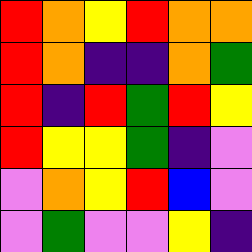[["red", "orange", "yellow", "red", "orange", "orange"], ["red", "orange", "indigo", "indigo", "orange", "green"], ["red", "indigo", "red", "green", "red", "yellow"], ["red", "yellow", "yellow", "green", "indigo", "violet"], ["violet", "orange", "yellow", "red", "blue", "violet"], ["violet", "green", "violet", "violet", "yellow", "indigo"]]